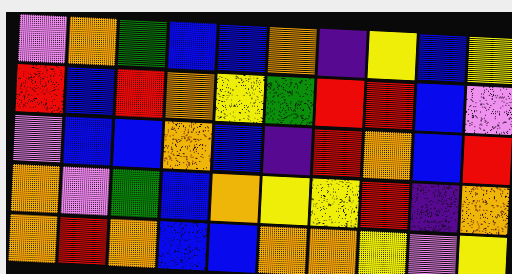[["violet", "orange", "green", "blue", "blue", "orange", "indigo", "yellow", "blue", "yellow"], ["red", "blue", "red", "orange", "yellow", "green", "red", "red", "blue", "violet"], ["violet", "blue", "blue", "orange", "blue", "indigo", "red", "orange", "blue", "red"], ["orange", "violet", "green", "blue", "orange", "yellow", "yellow", "red", "indigo", "orange"], ["orange", "red", "orange", "blue", "blue", "orange", "orange", "yellow", "violet", "yellow"]]